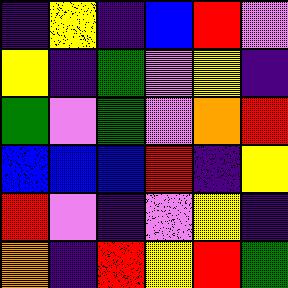[["indigo", "yellow", "indigo", "blue", "red", "violet"], ["yellow", "indigo", "green", "violet", "yellow", "indigo"], ["green", "violet", "green", "violet", "orange", "red"], ["blue", "blue", "blue", "red", "indigo", "yellow"], ["red", "violet", "indigo", "violet", "yellow", "indigo"], ["orange", "indigo", "red", "yellow", "red", "green"]]